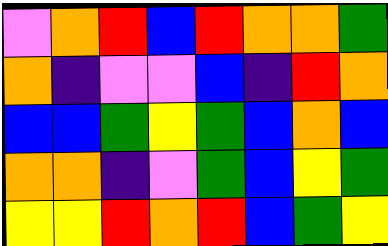[["violet", "orange", "red", "blue", "red", "orange", "orange", "green"], ["orange", "indigo", "violet", "violet", "blue", "indigo", "red", "orange"], ["blue", "blue", "green", "yellow", "green", "blue", "orange", "blue"], ["orange", "orange", "indigo", "violet", "green", "blue", "yellow", "green"], ["yellow", "yellow", "red", "orange", "red", "blue", "green", "yellow"]]